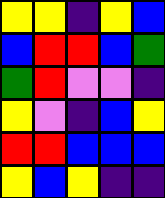[["yellow", "yellow", "indigo", "yellow", "blue"], ["blue", "red", "red", "blue", "green"], ["green", "red", "violet", "violet", "indigo"], ["yellow", "violet", "indigo", "blue", "yellow"], ["red", "red", "blue", "blue", "blue"], ["yellow", "blue", "yellow", "indigo", "indigo"]]